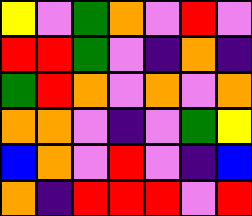[["yellow", "violet", "green", "orange", "violet", "red", "violet"], ["red", "red", "green", "violet", "indigo", "orange", "indigo"], ["green", "red", "orange", "violet", "orange", "violet", "orange"], ["orange", "orange", "violet", "indigo", "violet", "green", "yellow"], ["blue", "orange", "violet", "red", "violet", "indigo", "blue"], ["orange", "indigo", "red", "red", "red", "violet", "red"]]